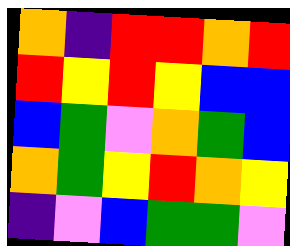[["orange", "indigo", "red", "red", "orange", "red"], ["red", "yellow", "red", "yellow", "blue", "blue"], ["blue", "green", "violet", "orange", "green", "blue"], ["orange", "green", "yellow", "red", "orange", "yellow"], ["indigo", "violet", "blue", "green", "green", "violet"]]